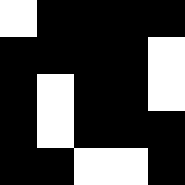[["white", "black", "black", "black", "black"], ["black", "black", "black", "black", "white"], ["black", "white", "black", "black", "white"], ["black", "white", "black", "black", "black"], ["black", "black", "white", "white", "black"]]